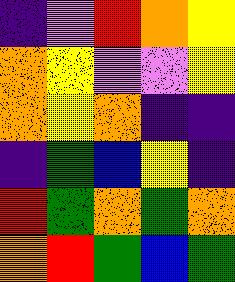[["indigo", "violet", "red", "orange", "yellow"], ["orange", "yellow", "violet", "violet", "yellow"], ["orange", "yellow", "orange", "indigo", "indigo"], ["indigo", "green", "blue", "yellow", "indigo"], ["red", "green", "orange", "green", "orange"], ["orange", "red", "green", "blue", "green"]]